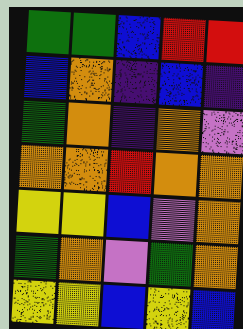[["green", "green", "blue", "red", "red"], ["blue", "orange", "indigo", "blue", "indigo"], ["green", "orange", "indigo", "orange", "violet"], ["orange", "orange", "red", "orange", "orange"], ["yellow", "yellow", "blue", "violet", "orange"], ["green", "orange", "violet", "green", "orange"], ["yellow", "yellow", "blue", "yellow", "blue"]]